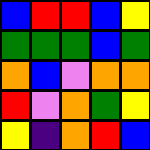[["blue", "red", "red", "blue", "yellow"], ["green", "green", "green", "blue", "green"], ["orange", "blue", "violet", "orange", "orange"], ["red", "violet", "orange", "green", "yellow"], ["yellow", "indigo", "orange", "red", "blue"]]